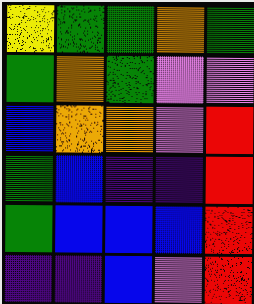[["yellow", "green", "green", "orange", "green"], ["green", "orange", "green", "violet", "violet"], ["blue", "orange", "orange", "violet", "red"], ["green", "blue", "indigo", "indigo", "red"], ["green", "blue", "blue", "blue", "red"], ["indigo", "indigo", "blue", "violet", "red"]]